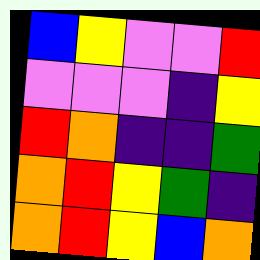[["blue", "yellow", "violet", "violet", "red"], ["violet", "violet", "violet", "indigo", "yellow"], ["red", "orange", "indigo", "indigo", "green"], ["orange", "red", "yellow", "green", "indigo"], ["orange", "red", "yellow", "blue", "orange"]]